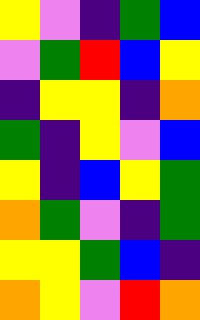[["yellow", "violet", "indigo", "green", "blue"], ["violet", "green", "red", "blue", "yellow"], ["indigo", "yellow", "yellow", "indigo", "orange"], ["green", "indigo", "yellow", "violet", "blue"], ["yellow", "indigo", "blue", "yellow", "green"], ["orange", "green", "violet", "indigo", "green"], ["yellow", "yellow", "green", "blue", "indigo"], ["orange", "yellow", "violet", "red", "orange"]]